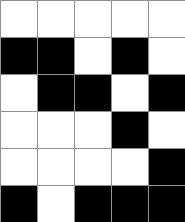[["white", "white", "white", "white", "white"], ["black", "black", "white", "black", "white"], ["white", "black", "black", "white", "black"], ["white", "white", "white", "black", "white"], ["white", "white", "white", "white", "black"], ["black", "white", "black", "black", "black"]]